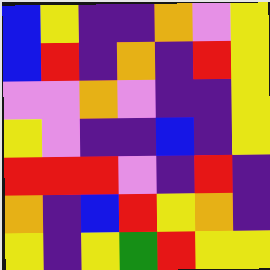[["blue", "yellow", "indigo", "indigo", "orange", "violet", "yellow"], ["blue", "red", "indigo", "orange", "indigo", "red", "yellow"], ["violet", "violet", "orange", "violet", "indigo", "indigo", "yellow"], ["yellow", "violet", "indigo", "indigo", "blue", "indigo", "yellow"], ["red", "red", "red", "violet", "indigo", "red", "indigo"], ["orange", "indigo", "blue", "red", "yellow", "orange", "indigo"], ["yellow", "indigo", "yellow", "green", "red", "yellow", "yellow"]]